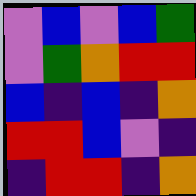[["violet", "blue", "violet", "blue", "green"], ["violet", "green", "orange", "red", "red"], ["blue", "indigo", "blue", "indigo", "orange"], ["red", "red", "blue", "violet", "indigo"], ["indigo", "red", "red", "indigo", "orange"]]